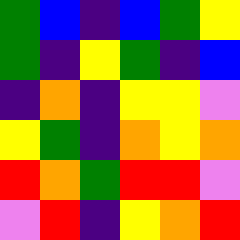[["green", "blue", "indigo", "blue", "green", "yellow"], ["green", "indigo", "yellow", "green", "indigo", "blue"], ["indigo", "orange", "indigo", "yellow", "yellow", "violet"], ["yellow", "green", "indigo", "orange", "yellow", "orange"], ["red", "orange", "green", "red", "red", "violet"], ["violet", "red", "indigo", "yellow", "orange", "red"]]